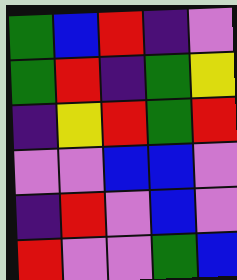[["green", "blue", "red", "indigo", "violet"], ["green", "red", "indigo", "green", "yellow"], ["indigo", "yellow", "red", "green", "red"], ["violet", "violet", "blue", "blue", "violet"], ["indigo", "red", "violet", "blue", "violet"], ["red", "violet", "violet", "green", "blue"]]